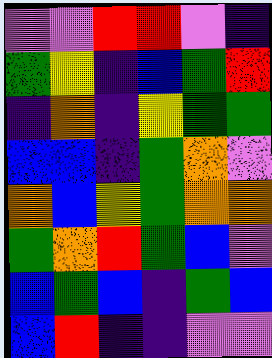[["violet", "violet", "red", "red", "violet", "indigo"], ["green", "yellow", "indigo", "blue", "green", "red"], ["indigo", "orange", "indigo", "yellow", "green", "green"], ["blue", "blue", "indigo", "green", "orange", "violet"], ["orange", "blue", "yellow", "green", "orange", "orange"], ["green", "orange", "red", "green", "blue", "violet"], ["blue", "green", "blue", "indigo", "green", "blue"], ["blue", "red", "indigo", "indigo", "violet", "violet"]]